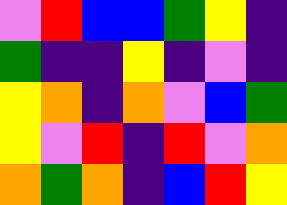[["violet", "red", "blue", "blue", "green", "yellow", "indigo"], ["green", "indigo", "indigo", "yellow", "indigo", "violet", "indigo"], ["yellow", "orange", "indigo", "orange", "violet", "blue", "green"], ["yellow", "violet", "red", "indigo", "red", "violet", "orange"], ["orange", "green", "orange", "indigo", "blue", "red", "yellow"]]